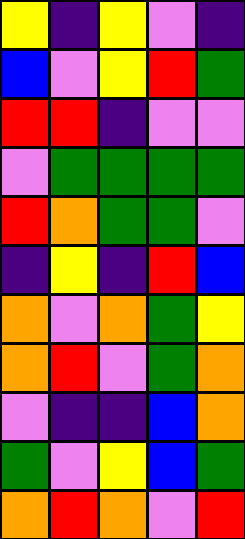[["yellow", "indigo", "yellow", "violet", "indigo"], ["blue", "violet", "yellow", "red", "green"], ["red", "red", "indigo", "violet", "violet"], ["violet", "green", "green", "green", "green"], ["red", "orange", "green", "green", "violet"], ["indigo", "yellow", "indigo", "red", "blue"], ["orange", "violet", "orange", "green", "yellow"], ["orange", "red", "violet", "green", "orange"], ["violet", "indigo", "indigo", "blue", "orange"], ["green", "violet", "yellow", "blue", "green"], ["orange", "red", "orange", "violet", "red"]]